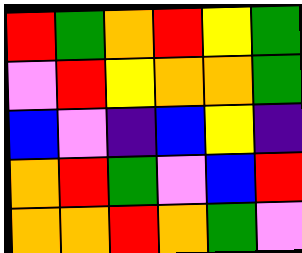[["red", "green", "orange", "red", "yellow", "green"], ["violet", "red", "yellow", "orange", "orange", "green"], ["blue", "violet", "indigo", "blue", "yellow", "indigo"], ["orange", "red", "green", "violet", "blue", "red"], ["orange", "orange", "red", "orange", "green", "violet"]]